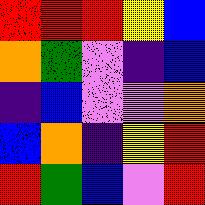[["red", "red", "red", "yellow", "blue"], ["orange", "green", "violet", "indigo", "blue"], ["indigo", "blue", "violet", "violet", "orange"], ["blue", "orange", "indigo", "yellow", "red"], ["red", "green", "blue", "violet", "red"]]